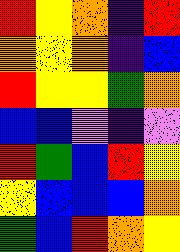[["red", "yellow", "orange", "indigo", "red"], ["orange", "yellow", "orange", "indigo", "blue"], ["red", "yellow", "yellow", "green", "orange"], ["blue", "blue", "violet", "indigo", "violet"], ["red", "green", "blue", "red", "yellow"], ["yellow", "blue", "blue", "blue", "orange"], ["green", "blue", "red", "orange", "yellow"]]